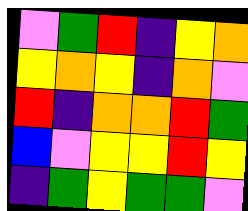[["violet", "green", "red", "indigo", "yellow", "orange"], ["yellow", "orange", "yellow", "indigo", "orange", "violet"], ["red", "indigo", "orange", "orange", "red", "green"], ["blue", "violet", "yellow", "yellow", "red", "yellow"], ["indigo", "green", "yellow", "green", "green", "violet"]]